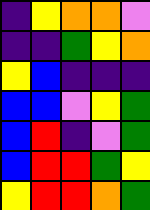[["indigo", "yellow", "orange", "orange", "violet"], ["indigo", "indigo", "green", "yellow", "orange"], ["yellow", "blue", "indigo", "indigo", "indigo"], ["blue", "blue", "violet", "yellow", "green"], ["blue", "red", "indigo", "violet", "green"], ["blue", "red", "red", "green", "yellow"], ["yellow", "red", "red", "orange", "green"]]